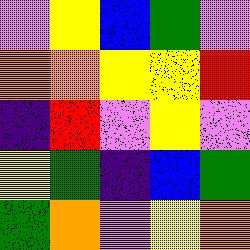[["violet", "yellow", "blue", "green", "violet"], ["orange", "orange", "yellow", "yellow", "red"], ["indigo", "red", "violet", "yellow", "violet"], ["yellow", "green", "indigo", "blue", "green"], ["green", "orange", "violet", "yellow", "orange"]]